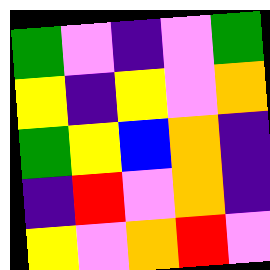[["green", "violet", "indigo", "violet", "green"], ["yellow", "indigo", "yellow", "violet", "orange"], ["green", "yellow", "blue", "orange", "indigo"], ["indigo", "red", "violet", "orange", "indigo"], ["yellow", "violet", "orange", "red", "violet"]]